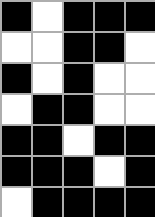[["black", "white", "black", "black", "black"], ["white", "white", "black", "black", "white"], ["black", "white", "black", "white", "white"], ["white", "black", "black", "white", "white"], ["black", "black", "white", "black", "black"], ["black", "black", "black", "white", "black"], ["white", "black", "black", "black", "black"]]